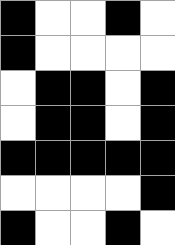[["black", "white", "white", "black", "white"], ["black", "white", "white", "white", "white"], ["white", "black", "black", "white", "black"], ["white", "black", "black", "white", "black"], ["black", "black", "black", "black", "black"], ["white", "white", "white", "white", "black"], ["black", "white", "white", "black", "white"]]